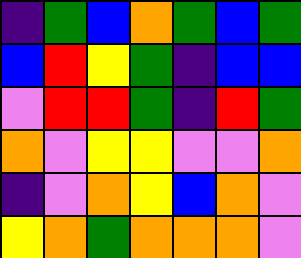[["indigo", "green", "blue", "orange", "green", "blue", "green"], ["blue", "red", "yellow", "green", "indigo", "blue", "blue"], ["violet", "red", "red", "green", "indigo", "red", "green"], ["orange", "violet", "yellow", "yellow", "violet", "violet", "orange"], ["indigo", "violet", "orange", "yellow", "blue", "orange", "violet"], ["yellow", "orange", "green", "orange", "orange", "orange", "violet"]]